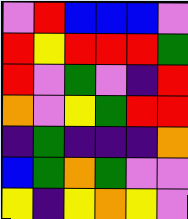[["violet", "red", "blue", "blue", "blue", "violet"], ["red", "yellow", "red", "red", "red", "green"], ["red", "violet", "green", "violet", "indigo", "red"], ["orange", "violet", "yellow", "green", "red", "red"], ["indigo", "green", "indigo", "indigo", "indigo", "orange"], ["blue", "green", "orange", "green", "violet", "violet"], ["yellow", "indigo", "yellow", "orange", "yellow", "violet"]]